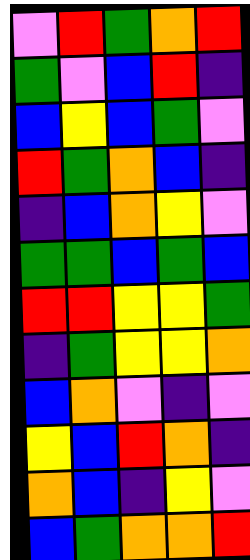[["violet", "red", "green", "orange", "red"], ["green", "violet", "blue", "red", "indigo"], ["blue", "yellow", "blue", "green", "violet"], ["red", "green", "orange", "blue", "indigo"], ["indigo", "blue", "orange", "yellow", "violet"], ["green", "green", "blue", "green", "blue"], ["red", "red", "yellow", "yellow", "green"], ["indigo", "green", "yellow", "yellow", "orange"], ["blue", "orange", "violet", "indigo", "violet"], ["yellow", "blue", "red", "orange", "indigo"], ["orange", "blue", "indigo", "yellow", "violet"], ["blue", "green", "orange", "orange", "red"]]